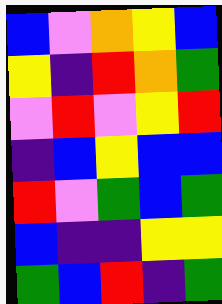[["blue", "violet", "orange", "yellow", "blue"], ["yellow", "indigo", "red", "orange", "green"], ["violet", "red", "violet", "yellow", "red"], ["indigo", "blue", "yellow", "blue", "blue"], ["red", "violet", "green", "blue", "green"], ["blue", "indigo", "indigo", "yellow", "yellow"], ["green", "blue", "red", "indigo", "green"]]